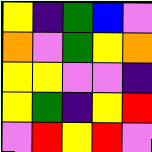[["yellow", "indigo", "green", "blue", "violet"], ["orange", "violet", "green", "yellow", "orange"], ["yellow", "yellow", "violet", "violet", "indigo"], ["yellow", "green", "indigo", "yellow", "red"], ["violet", "red", "yellow", "red", "violet"]]